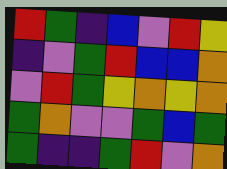[["red", "green", "indigo", "blue", "violet", "red", "yellow"], ["indigo", "violet", "green", "red", "blue", "blue", "orange"], ["violet", "red", "green", "yellow", "orange", "yellow", "orange"], ["green", "orange", "violet", "violet", "green", "blue", "green"], ["green", "indigo", "indigo", "green", "red", "violet", "orange"]]